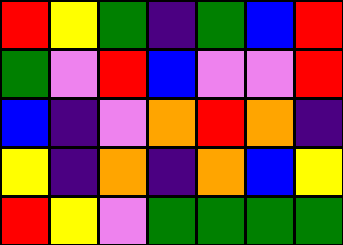[["red", "yellow", "green", "indigo", "green", "blue", "red"], ["green", "violet", "red", "blue", "violet", "violet", "red"], ["blue", "indigo", "violet", "orange", "red", "orange", "indigo"], ["yellow", "indigo", "orange", "indigo", "orange", "blue", "yellow"], ["red", "yellow", "violet", "green", "green", "green", "green"]]